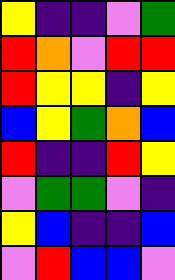[["yellow", "indigo", "indigo", "violet", "green"], ["red", "orange", "violet", "red", "red"], ["red", "yellow", "yellow", "indigo", "yellow"], ["blue", "yellow", "green", "orange", "blue"], ["red", "indigo", "indigo", "red", "yellow"], ["violet", "green", "green", "violet", "indigo"], ["yellow", "blue", "indigo", "indigo", "blue"], ["violet", "red", "blue", "blue", "violet"]]